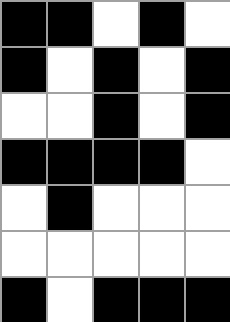[["black", "black", "white", "black", "white"], ["black", "white", "black", "white", "black"], ["white", "white", "black", "white", "black"], ["black", "black", "black", "black", "white"], ["white", "black", "white", "white", "white"], ["white", "white", "white", "white", "white"], ["black", "white", "black", "black", "black"]]